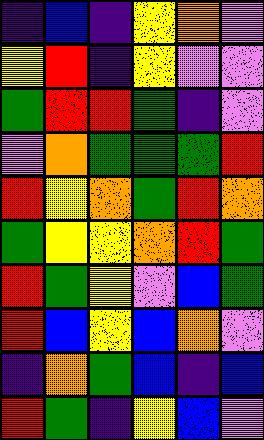[["indigo", "blue", "indigo", "yellow", "orange", "violet"], ["yellow", "red", "indigo", "yellow", "violet", "violet"], ["green", "red", "red", "green", "indigo", "violet"], ["violet", "orange", "green", "green", "green", "red"], ["red", "yellow", "orange", "green", "red", "orange"], ["green", "yellow", "yellow", "orange", "red", "green"], ["red", "green", "yellow", "violet", "blue", "green"], ["red", "blue", "yellow", "blue", "orange", "violet"], ["indigo", "orange", "green", "blue", "indigo", "blue"], ["red", "green", "indigo", "yellow", "blue", "violet"]]